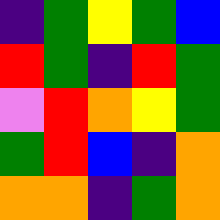[["indigo", "green", "yellow", "green", "blue"], ["red", "green", "indigo", "red", "green"], ["violet", "red", "orange", "yellow", "green"], ["green", "red", "blue", "indigo", "orange"], ["orange", "orange", "indigo", "green", "orange"]]